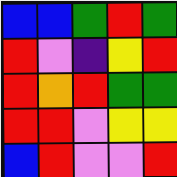[["blue", "blue", "green", "red", "green"], ["red", "violet", "indigo", "yellow", "red"], ["red", "orange", "red", "green", "green"], ["red", "red", "violet", "yellow", "yellow"], ["blue", "red", "violet", "violet", "red"]]